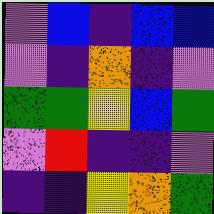[["violet", "blue", "indigo", "blue", "blue"], ["violet", "indigo", "orange", "indigo", "violet"], ["green", "green", "yellow", "blue", "green"], ["violet", "red", "indigo", "indigo", "violet"], ["indigo", "indigo", "yellow", "orange", "green"]]